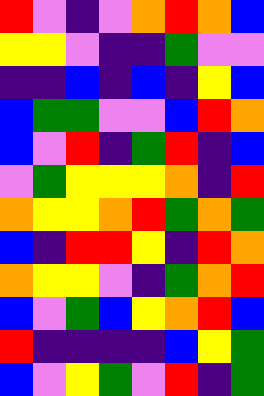[["red", "violet", "indigo", "violet", "orange", "red", "orange", "blue"], ["yellow", "yellow", "violet", "indigo", "indigo", "green", "violet", "violet"], ["indigo", "indigo", "blue", "indigo", "blue", "indigo", "yellow", "blue"], ["blue", "green", "green", "violet", "violet", "blue", "red", "orange"], ["blue", "violet", "red", "indigo", "green", "red", "indigo", "blue"], ["violet", "green", "yellow", "yellow", "yellow", "orange", "indigo", "red"], ["orange", "yellow", "yellow", "orange", "red", "green", "orange", "green"], ["blue", "indigo", "red", "red", "yellow", "indigo", "red", "orange"], ["orange", "yellow", "yellow", "violet", "indigo", "green", "orange", "red"], ["blue", "violet", "green", "blue", "yellow", "orange", "red", "blue"], ["red", "indigo", "indigo", "indigo", "indigo", "blue", "yellow", "green"], ["blue", "violet", "yellow", "green", "violet", "red", "indigo", "green"]]